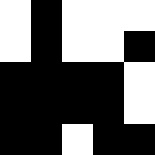[["white", "black", "white", "white", "white"], ["white", "black", "white", "white", "black"], ["black", "black", "black", "black", "white"], ["black", "black", "black", "black", "white"], ["black", "black", "white", "black", "black"]]